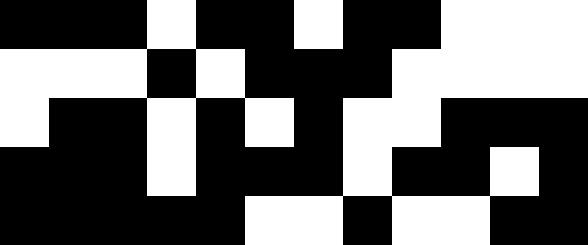[["black", "black", "black", "white", "black", "black", "white", "black", "black", "white", "white", "white"], ["white", "white", "white", "black", "white", "black", "black", "black", "white", "white", "white", "white"], ["white", "black", "black", "white", "black", "white", "black", "white", "white", "black", "black", "black"], ["black", "black", "black", "white", "black", "black", "black", "white", "black", "black", "white", "black"], ["black", "black", "black", "black", "black", "white", "white", "black", "white", "white", "black", "black"]]